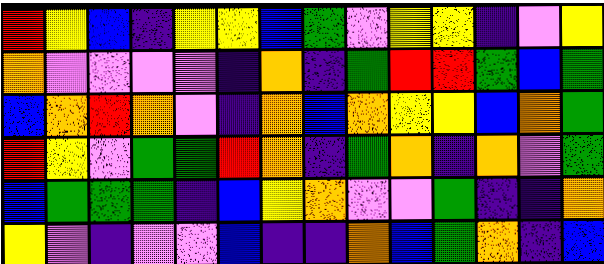[["red", "yellow", "blue", "indigo", "yellow", "yellow", "blue", "green", "violet", "yellow", "yellow", "indigo", "violet", "yellow"], ["orange", "violet", "violet", "violet", "violet", "indigo", "orange", "indigo", "green", "red", "red", "green", "blue", "green"], ["blue", "orange", "red", "orange", "violet", "indigo", "orange", "blue", "orange", "yellow", "yellow", "blue", "orange", "green"], ["red", "yellow", "violet", "green", "green", "red", "orange", "indigo", "green", "orange", "indigo", "orange", "violet", "green"], ["blue", "green", "green", "green", "indigo", "blue", "yellow", "orange", "violet", "violet", "green", "indigo", "indigo", "orange"], ["yellow", "violet", "indigo", "violet", "violet", "blue", "indigo", "indigo", "orange", "blue", "green", "orange", "indigo", "blue"]]